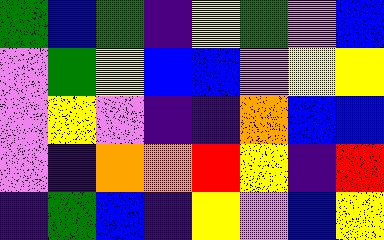[["green", "blue", "green", "indigo", "yellow", "green", "violet", "blue"], ["violet", "green", "yellow", "blue", "blue", "violet", "yellow", "yellow"], ["violet", "yellow", "violet", "indigo", "indigo", "orange", "blue", "blue"], ["violet", "indigo", "orange", "orange", "red", "yellow", "indigo", "red"], ["indigo", "green", "blue", "indigo", "yellow", "violet", "blue", "yellow"]]